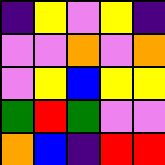[["indigo", "yellow", "violet", "yellow", "indigo"], ["violet", "violet", "orange", "violet", "orange"], ["violet", "yellow", "blue", "yellow", "yellow"], ["green", "red", "green", "violet", "violet"], ["orange", "blue", "indigo", "red", "red"]]